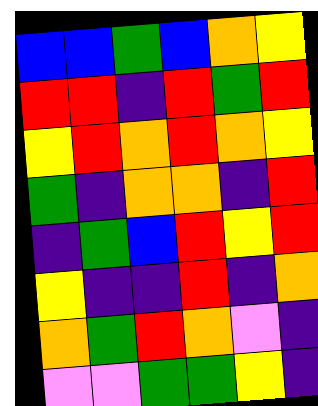[["blue", "blue", "green", "blue", "orange", "yellow"], ["red", "red", "indigo", "red", "green", "red"], ["yellow", "red", "orange", "red", "orange", "yellow"], ["green", "indigo", "orange", "orange", "indigo", "red"], ["indigo", "green", "blue", "red", "yellow", "red"], ["yellow", "indigo", "indigo", "red", "indigo", "orange"], ["orange", "green", "red", "orange", "violet", "indigo"], ["violet", "violet", "green", "green", "yellow", "indigo"]]